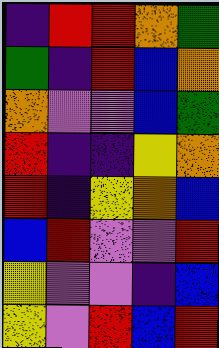[["indigo", "red", "red", "orange", "green"], ["green", "indigo", "red", "blue", "orange"], ["orange", "violet", "violet", "blue", "green"], ["red", "indigo", "indigo", "yellow", "orange"], ["red", "indigo", "yellow", "orange", "blue"], ["blue", "red", "violet", "violet", "red"], ["yellow", "violet", "violet", "indigo", "blue"], ["yellow", "violet", "red", "blue", "red"]]